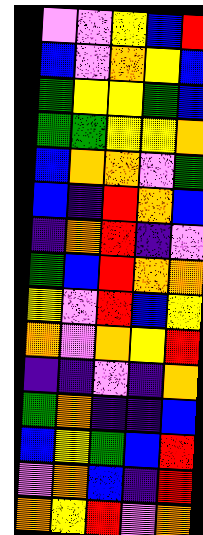[["violet", "violet", "yellow", "blue", "red"], ["blue", "violet", "orange", "yellow", "blue"], ["green", "yellow", "yellow", "green", "blue"], ["green", "green", "yellow", "yellow", "orange"], ["blue", "orange", "orange", "violet", "green"], ["blue", "indigo", "red", "orange", "blue"], ["indigo", "orange", "red", "indigo", "violet"], ["green", "blue", "red", "orange", "orange"], ["yellow", "violet", "red", "blue", "yellow"], ["orange", "violet", "orange", "yellow", "red"], ["indigo", "indigo", "violet", "indigo", "orange"], ["green", "orange", "indigo", "indigo", "blue"], ["blue", "yellow", "green", "blue", "red"], ["violet", "orange", "blue", "indigo", "red"], ["orange", "yellow", "red", "violet", "orange"]]